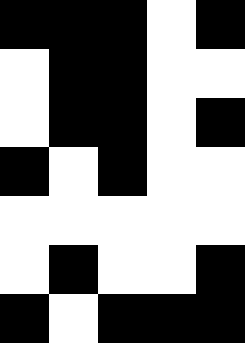[["black", "black", "black", "white", "black"], ["white", "black", "black", "white", "white"], ["white", "black", "black", "white", "black"], ["black", "white", "black", "white", "white"], ["white", "white", "white", "white", "white"], ["white", "black", "white", "white", "black"], ["black", "white", "black", "black", "black"]]